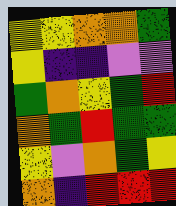[["yellow", "yellow", "orange", "orange", "green"], ["yellow", "indigo", "indigo", "violet", "violet"], ["green", "orange", "yellow", "green", "red"], ["orange", "green", "red", "green", "green"], ["yellow", "violet", "orange", "green", "yellow"], ["orange", "indigo", "red", "red", "red"]]